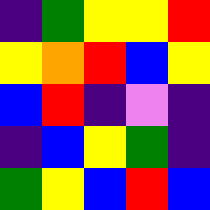[["indigo", "green", "yellow", "yellow", "red"], ["yellow", "orange", "red", "blue", "yellow"], ["blue", "red", "indigo", "violet", "indigo"], ["indigo", "blue", "yellow", "green", "indigo"], ["green", "yellow", "blue", "red", "blue"]]